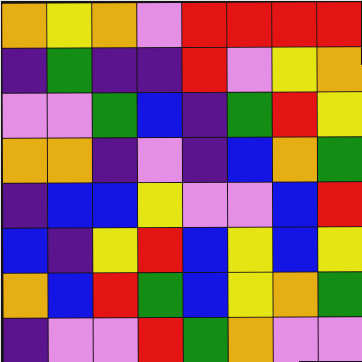[["orange", "yellow", "orange", "violet", "red", "red", "red", "red"], ["indigo", "green", "indigo", "indigo", "red", "violet", "yellow", "orange"], ["violet", "violet", "green", "blue", "indigo", "green", "red", "yellow"], ["orange", "orange", "indigo", "violet", "indigo", "blue", "orange", "green"], ["indigo", "blue", "blue", "yellow", "violet", "violet", "blue", "red"], ["blue", "indigo", "yellow", "red", "blue", "yellow", "blue", "yellow"], ["orange", "blue", "red", "green", "blue", "yellow", "orange", "green"], ["indigo", "violet", "violet", "red", "green", "orange", "violet", "violet"]]